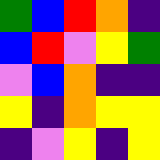[["green", "blue", "red", "orange", "indigo"], ["blue", "red", "violet", "yellow", "green"], ["violet", "blue", "orange", "indigo", "indigo"], ["yellow", "indigo", "orange", "yellow", "yellow"], ["indigo", "violet", "yellow", "indigo", "yellow"]]